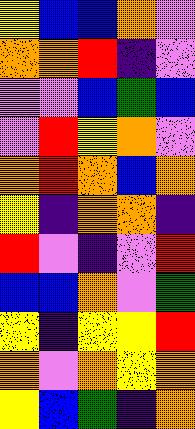[["yellow", "blue", "blue", "orange", "violet"], ["orange", "orange", "red", "indigo", "violet"], ["violet", "violet", "blue", "green", "blue"], ["violet", "red", "yellow", "orange", "violet"], ["orange", "red", "orange", "blue", "orange"], ["yellow", "indigo", "orange", "orange", "indigo"], ["red", "violet", "indigo", "violet", "red"], ["blue", "blue", "orange", "violet", "green"], ["yellow", "indigo", "yellow", "yellow", "red"], ["orange", "violet", "orange", "yellow", "orange"], ["yellow", "blue", "green", "indigo", "orange"]]